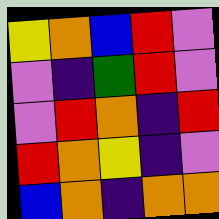[["yellow", "orange", "blue", "red", "violet"], ["violet", "indigo", "green", "red", "violet"], ["violet", "red", "orange", "indigo", "red"], ["red", "orange", "yellow", "indigo", "violet"], ["blue", "orange", "indigo", "orange", "orange"]]